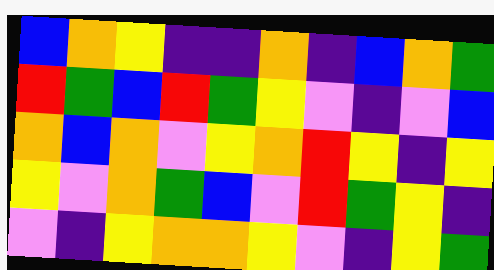[["blue", "orange", "yellow", "indigo", "indigo", "orange", "indigo", "blue", "orange", "green"], ["red", "green", "blue", "red", "green", "yellow", "violet", "indigo", "violet", "blue"], ["orange", "blue", "orange", "violet", "yellow", "orange", "red", "yellow", "indigo", "yellow"], ["yellow", "violet", "orange", "green", "blue", "violet", "red", "green", "yellow", "indigo"], ["violet", "indigo", "yellow", "orange", "orange", "yellow", "violet", "indigo", "yellow", "green"]]